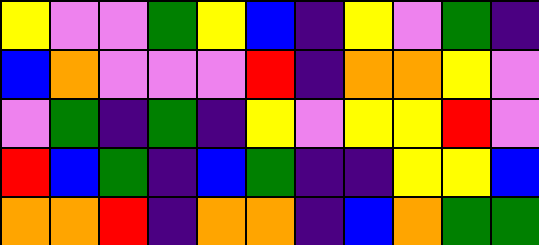[["yellow", "violet", "violet", "green", "yellow", "blue", "indigo", "yellow", "violet", "green", "indigo"], ["blue", "orange", "violet", "violet", "violet", "red", "indigo", "orange", "orange", "yellow", "violet"], ["violet", "green", "indigo", "green", "indigo", "yellow", "violet", "yellow", "yellow", "red", "violet"], ["red", "blue", "green", "indigo", "blue", "green", "indigo", "indigo", "yellow", "yellow", "blue"], ["orange", "orange", "red", "indigo", "orange", "orange", "indigo", "blue", "orange", "green", "green"]]